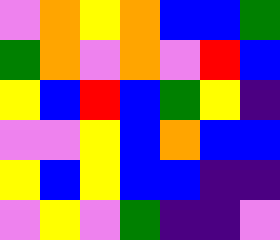[["violet", "orange", "yellow", "orange", "blue", "blue", "green"], ["green", "orange", "violet", "orange", "violet", "red", "blue"], ["yellow", "blue", "red", "blue", "green", "yellow", "indigo"], ["violet", "violet", "yellow", "blue", "orange", "blue", "blue"], ["yellow", "blue", "yellow", "blue", "blue", "indigo", "indigo"], ["violet", "yellow", "violet", "green", "indigo", "indigo", "violet"]]